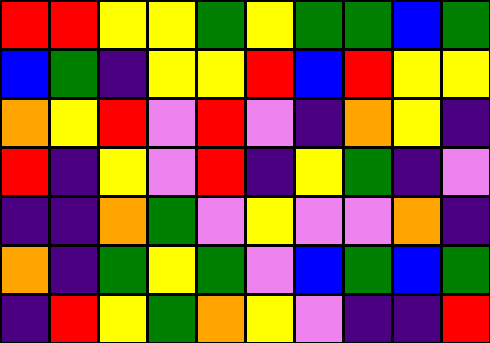[["red", "red", "yellow", "yellow", "green", "yellow", "green", "green", "blue", "green"], ["blue", "green", "indigo", "yellow", "yellow", "red", "blue", "red", "yellow", "yellow"], ["orange", "yellow", "red", "violet", "red", "violet", "indigo", "orange", "yellow", "indigo"], ["red", "indigo", "yellow", "violet", "red", "indigo", "yellow", "green", "indigo", "violet"], ["indigo", "indigo", "orange", "green", "violet", "yellow", "violet", "violet", "orange", "indigo"], ["orange", "indigo", "green", "yellow", "green", "violet", "blue", "green", "blue", "green"], ["indigo", "red", "yellow", "green", "orange", "yellow", "violet", "indigo", "indigo", "red"]]